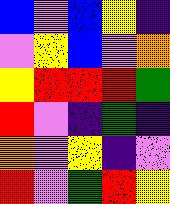[["blue", "violet", "blue", "yellow", "indigo"], ["violet", "yellow", "blue", "violet", "orange"], ["yellow", "red", "red", "red", "green"], ["red", "violet", "indigo", "green", "indigo"], ["orange", "violet", "yellow", "indigo", "violet"], ["red", "violet", "green", "red", "yellow"]]